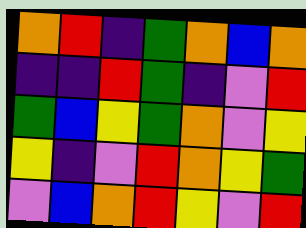[["orange", "red", "indigo", "green", "orange", "blue", "orange"], ["indigo", "indigo", "red", "green", "indigo", "violet", "red"], ["green", "blue", "yellow", "green", "orange", "violet", "yellow"], ["yellow", "indigo", "violet", "red", "orange", "yellow", "green"], ["violet", "blue", "orange", "red", "yellow", "violet", "red"]]